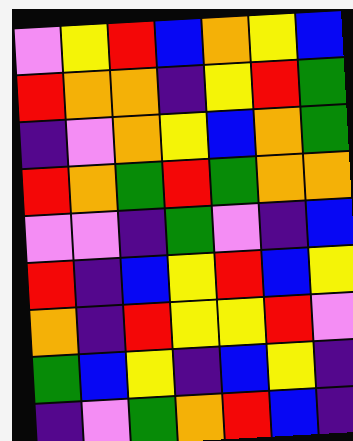[["violet", "yellow", "red", "blue", "orange", "yellow", "blue"], ["red", "orange", "orange", "indigo", "yellow", "red", "green"], ["indigo", "violet", "orange", "yellow", "blue", "orange", "green"], ["red", "orange", "green", "red", "green", "orange", "orange"], ["violet", "violet", "indigo", "green", "violet", "indigo", "blue"], ["red", "indigo", "blue", "yellow", "red", "blue", "yellow"], ["orange", "indigo", "red", "yellow", "yellow", "red", "violet"], ["green", "blue", "yellow", "indigo", "blue", "yellow", "indigo"], ["indigo", "violet", "green", "orange", "red", "blue", "indigo"]]